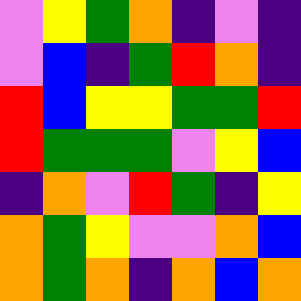[["violet", "yellow", "green", "orange", "indigo", "violet", "indigo"], ["violet", "blue", "indigo", "green", "red", "orange", "indigo"], ["red", "blue", "yellow", "yellow", "green", "green", "red"], ["red", "green", "green", "green", "violet", "yellow", "blue"], ["indigo", "orange", "violet", "red", "green", "indigo", "yellow"], ["orange", "green", "yellow", "violet", "violet", "orange", "blue"], ["orange", "green", "orange", "indigo", "orange", "blue", "orange"]]